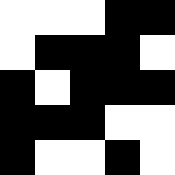[["white", "white", "white", "black", "black"], ["white", "black", "black", "black", "white"], ["black", "white", "black", "black", "black"], ["black", "black", "black", "white", "white"], ["black", "white", "white", "black", "white"]]